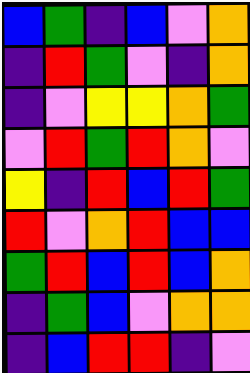[["blue", "green", "indigo", "blue", "violet", "orange"], ["indigo", "red", "green", "violet", "indigo", "orange"], ["indigo", "violet", "yellow", "yellow", "orange", "green"], ["violet", "red", "green", "red", "orange", "violet"], ["yellow", "indigo", "red", "blue", "red", "green"], ["red", "violet", "orange", "red", "blue", "blue"], ["green", "red", "blue", "red", "blue", "orange"], ["indigo", "green", "blue", "violet", "orange", "orange"], ["indigo", "blue", "red", "red", "indigo", "violet"]]